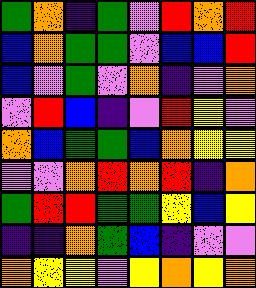[["green", "orange", "indigo", "green", "violet", "red", "orange", "red"], ["blue", "orange", "green", "green", "violet", "blue", "blue", "red"], ["blue", "violet", "green", "violet", "orange", "indigo", "violet", "orange"], ["violet", "red", "blue", "indigo", "violet", "red", "yellow", "violet"], ["orange", "blue", "green", "green", "blue", "orange", "yellow", "yellow"], ["violet", "violet", "orange", "red", "orange", "red", "indigo", "orange"], ["green", "red", "red", "green", "green", "yellow", "blue", "yellow"], ["indigo", "indigo", "orange", "green", "blue", "indigo", "violet", "violet"], ["orange", "yellow", "yellow", "violet", "yellow", "orange", "yellow", "orange"]]